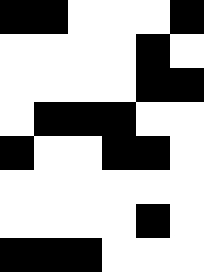[["black", "black", "white", "white", "white", "black"], ["white", "white", "white", "white", "black", "white"], ["white", "white", "white", "white", "black", "black"], ["white", "black", "black", "black", "white", "white"], ["black", "white", "white", "black", "black", "white"], ["white", "white", "white", "white", "white", "white"], ["white", "white", "white", "white", "black", "white"], ["black", "black", "black", "white", "white", "white"]]